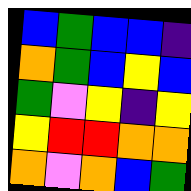[["blue", "green", "blue", "blue", "indigo"], ["orange", "green", "blue", "yellow", "blue"], ["green", "violet", "yellow", "indigo", "yellow"], ["yellow", "red", "red", "orange", "orange"], ["orange", "violet", "orange", "blue", "green"]]